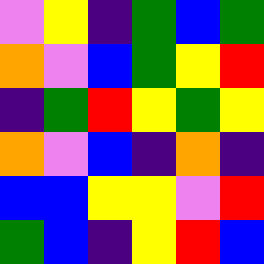[["violet", "yellow", "indigo", "green", "blue", "green"], ["orange", "violet", "blue", "green", "yellow", "red"], ["indigo", "green", "red", "yellow", "green", "yellow"], ["orange", "violet", "blue", "indigo", "orange", "indigo"], ["blue", "blue", "yellow", "yellow", "violet", "red"], ["green", "blue", "indigo", "yellow", "red", "blue"]]